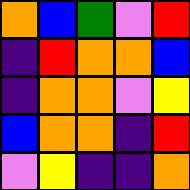[["orange", "blue", "green", "violet", "red"], ["indigo", "red", "orange", "orange", "blue"], ["indigo", "orange", "orange", "violet", "yellow"], ["blue", "orange", "orange", "indigo", "red"], ["violet", "yellow", "indigo", "indigo", "orange"]]